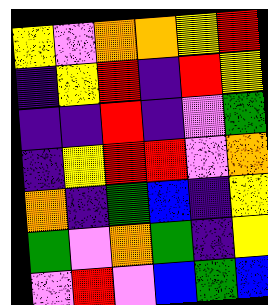[["yellow", "violet", "orange", "orange", "yellow", "red"], ["indigo", "yellow", "red", "indigo", "red", "yellow"], ["indigo", "indigo", "red", "indigo", "violet", "green"], ["indigo", "yellow", "red", "red", "violet", "orange"], ["orange", "indigo", "green", "blue", "indigo", "yellow"], ["green", "violet", "orange", "green", "indigo", "yellow"], ["violet", "red", "violet", "blue", "green", "blue"]]